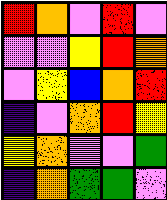[["red", "orange", "violet", "red", "violet"], ["violet", "violet", "yellow", "red", "orange"], ["violet", "yellow", "blue", "orange", "red"], ["indigo", "violet", "orange", "red", "yellow"], ["yellow", "orange", "violet", "violet", "green"], ["indigo", "orange", "green", "green", "violet"]]